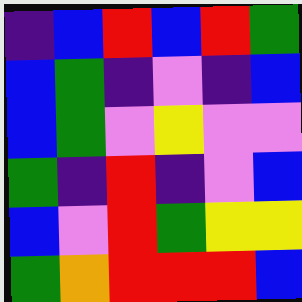[["indigo", "blue", "red", "blue", "red", "green"], ["blue", "green", "indigo", "violet", "indigo", "blue"], ["blue", "green", "violet", "yellow", "violet", "violet"], ["green", "indigo", "red", "indigo", "violet", "blue"], ["blue", "violet", "red", "green", "yellow", "yellow"], ["green", "orange", "red", "red", "red", "blue"]]